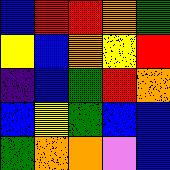[["blue", "red", "red", "orange", "green"], ["yellow", "blue", "orange", "yellow", "red"], ["indigo", "blue", "green", "red", "orange"], ["blue", "yellow", "green", "blue", "blue"], ["green", "orange", "orange", "violet", "blue"]]